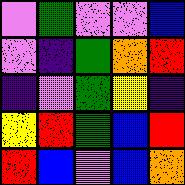[["violet", "green", "violet", "violet", "blue"], ["violet", "indigo", "green", "orange", "red"], ["indigo", "violet", "green", "yellow", "indigo"], ["yellow", "red", "green", "blue", "red"], ["red", "blue", "violet", "blue", "orange"]]